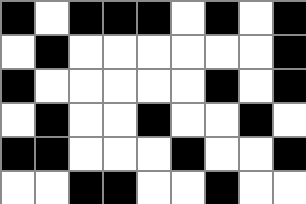[["black", "white", "black", "black", "black", "white", "black", "white", "black"], ["white", "black", "white", "white", "white", "white", "white", "white", "black"], ["black", "white", "white", "white", "white", "white", "black", "white", "black"], ["white", "black", "white", "white", "black", "white", "white", "black", "white"], ["black", "black", "white", "white", "white", "black", "white", "white", "black"], ["white", "white", "black", "black", "white", "white", "black", "white", "white"]]